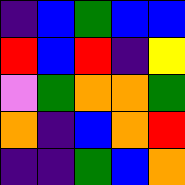[["indigo", "blue", "green", "blue", "blue"], ["red", "blue", "red", "indigo", "yellow"], ["violet", "green", "orange", "orange", "green"], ["orange", "indigo", "blue", "orange", "red"], ["indigo", "indigo", "green", "blue", "orange"]]